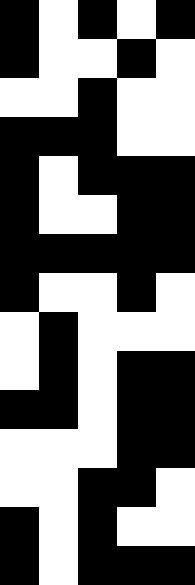[["black", "white", "black", "white", "black"], ["black", "white", "white", "black", "white"], ["white", "white", "black", "white", "white"], ["black", "black", "black", "white", "white"], ["black", "white", "black", "black", "black"], ["black", "white", "white", "black", "black"], ["black", "black", "black", "black", "black"], ["black", "white", "white", "black", "white"], ["white", "black", "white", "white", "white"], ["white", "black", "white", "black", "black"], ["black", "black", "white", "black", "black"], ["white", "white", "white", "black", "black"], ["white", "white", "black", "black", "white"], ["black", "white", "black", "white", "white"], ["black", "white", "black", "black", "black"]]